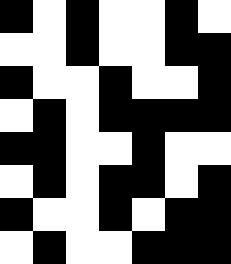[["black", "white", "black", "white", "white", "black", "white"], ["white", "white", "black", "white", "white", "black", "black"], ["black", "white", "white", "black", "white", "white", "black"], ["white", "black", "white", "black", "black", "black", "black"], ["black", "black", "white", "white", "black", "white", "white"], ["white", "black", "white", "black", "black", "white", "black"], ["black", "white", "white", "black", "white", "black", "black"], ["white", "black", "white", "white", "black", "black", "black"]]